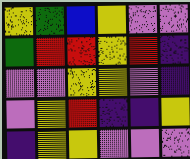[["yellow", "green", "blue", "yellow", "violet", "violet"], ["green", "red", "red", "yellow", "red", "indigo"], ["violet", "violet", "yellow", "yellow", "violet", "indigo"], ["violet", "yellow", "red", "indigo", "indigo", "yellow"], ["indigo", "yellow", "yellow", "violet", "violet", "violet"]]